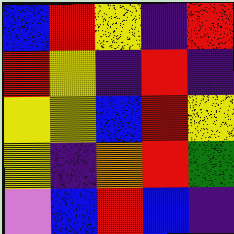[["blue", "red", "yellow", "indigo", "red"], ["red", "yellow", "indigo", "red", "indigo"], ["yellow", "yellow", "blue", "red", "yellow"], ["yellow", "indigo", "orange", "red", "green"], ["violet", "blue", "red", "blue", "indigo"]]